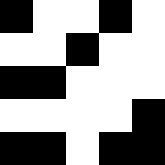[["black", "white", "white", "black", "white"], ["white", "white", "black", "white", "white"], ["black", "black", "white", "white", "white"], ["white", "white", "white", "white", "black"], ["black", "black", "white", "black", "black"]]